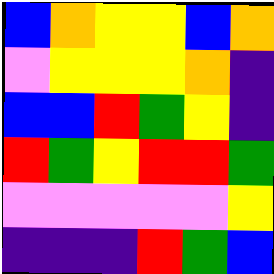[["blue", "orange", "yellow", "yellow", "blue", "orange"], ["violet", "yellow", "yellow", "yellow", "orange", "indigo"], ["blue", "blue", "red", "green", "yellow", "indigo"], ["red", "green", "yellow", "red", "red", "green"], ["violet", "violet", "violet", "violet", "violet", "yellow"], ["indigo", "indigo", "indigo", "red", "green", "blue"]]